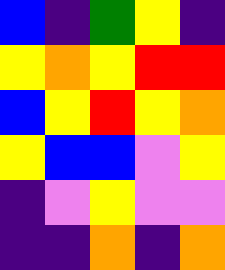[["blue", "indigo", "green", "yellow", "indigo"], ["yellow", "orange", "yellow", "red", "red"], ["blue", "yellow", "red", "yellow", "orange"], ["yellow", "blue", "blue", "violet", "yellow"], ["indigo", "violet", "yellow", "violet", "violet"], ["indigo", "indigo", "orange", "indigo", "orange"]]